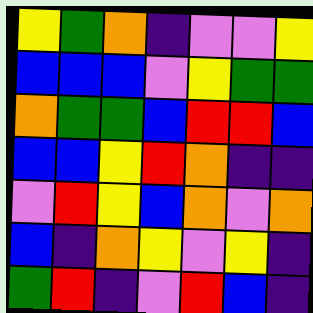[["yellow", "green", "orange", "indigo", "violet", "violet", "yellow"], ["blue", "blue", "blue", "violet", "yellow", "green", "green"], ["orange", "green", "green", "blue", "red", "red", "blue"], ["blue", "blue", "yellow", "red", "orange", "indigo", "indigo"], ["violet", "red", "yellow", "blue", "orange", "violet", "orange"], ["blue", "indigo", "orange", "yellow", "violet", "yellow", "indigo"], ["green", "red", "indigo", "violet", "red", "blue", "indigo"]]